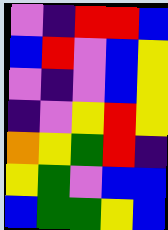[["violet", "indigo", "red", "red", "blue"], ["blue", "red", "violet", "blue", "yellow"], ["violet", "indigo", "violet", "blue", "yellow"], ["indigo", "violet", "yellow", "red", "yellow"], ["orange", "yellow", "green", "red", "indigo"], ["yellow", "green", "violet", "blue", "blue"], ["blue", "green", "green", "yellow", "blue"]]